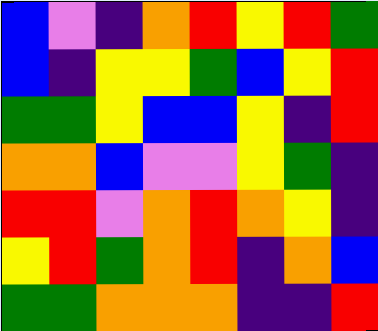[["blue", "violet", "indigo", "orange", "red", "yellow", "red", "green"], ["blue", "indigo", "yellow", "yellow", "green", "blue", "yellow", "red"], ["green", "green", "yellow", "blue", "blue", "yellow", "indigo", "red"], ["orange", "orange", "blue", "violet", "violet", "yellow", "green", "indigo"], ["red", "red", "violet", "orange", "red", "orange", "yellow", "indigo"], ["yellow", "red", "green", "orange", "red", "indigo", "orange", "blue"], ["green", "green", "orange", "orange", "orange", "indigo", "indigo", "red"]]